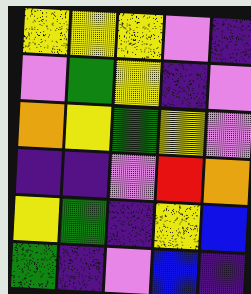[["yellow", "yellow", "yellow", "violet", "indigo"], ["violet", "green", "yellow", "indigo", "violet"], ["orange", "yellow", "green", "yellow", "violet"], ["indigo", "indigo", "violet", "red", "orange"], ["yellow", "green", "indigo", "yellow", "blue"], ["green", "indigo", "violet", "blue", "indigo"]]